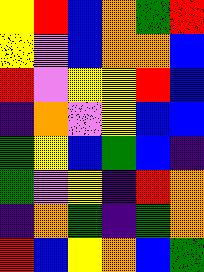[["yellow", "red", "blue", "orange", "green", "red"], ["yellow", "violet", "blue", "orange", "orange", "blue"], ["red", "violet", "yellow", "yellow", "red", "blue"], ["indigo", "orange", "violet", "yellow", "blue", "blue"], ["green", "yellow", "blue", "green", "blue", "indigo"], ["green", "violet", "yellow", "indigo", "red", "orange"], ["indigo", "orange", "green", "indigo", "green", "orange"], ["red", "blue", "yellow", "orange", "blue", "green"]]